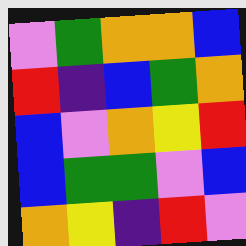[["violet", "green", "orange", "orange", "blue"], ["red", "indigo", "blue", "green", "orange"], ["blue", "violet", "orange", "yellow", "red"], ["blue", "green", "green", "violet", "blue"], ["orange", "yellow", "indigo", "red", "violet"]]